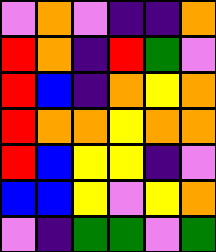[["violet", "orange", "violet", "indigo", "indigo", "orange"], ["red", "orange", "indigo", "red", "green", "violet"], ["red", "blue", "indigo", "orange", "yellow", "orange"], ["red", "orange", "orange", "yellow", "orange", "orange"], ["red", "blue", "yellow", "yellow", "indigo", "violet"], ["blue", "blue", "yellow", "violet", "yellow", "orange"], ["violet", "indigo", "green", "green", "violet", "green"]]